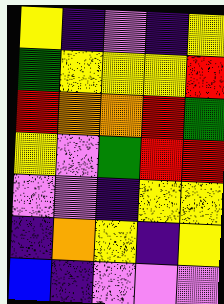[["yellow", "indigo", "violet", "indigo", "yellow"], ["green", "yellow", "yellow", "yellow", "red"], ["red", "orange", "orange", "red", "green"], ["yellow", "violet", "green", "red", "red"], ["violet", "violet", "indigo", "yellow", "yellow"], ["indigo", "orange", "yellow", "indigo", "yellow"], ["blue", "indigo", "violet", "violet", "violet"]]